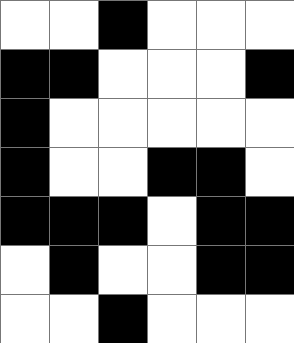[["white", "white", "black", "white", "white", "white"], ["black", "black", "white", "white", "white", "black"], ["black", "white", "white", "white", "white", "white"], ["black", "white", "white", "black", "black", "white"], ["black", "black", "black", "white", "black", "black"], ["white", "black", "white", "white", "black", "black"], ["white", "white", "black", "white", "white", "white"]]